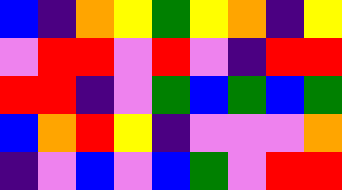[["blue", "indigo", "orange", "yellow", "green", "yellow", "orange", "indigo", "yellow"], ["violet", "red", "red", "violet", "red", "violet", "indigo", "red", "red"], ["red", "red", "indigo", "violet", "green", "blue", "green", "blue", "green"], ["blue", "orange", "red", "yellow", "indigo", "violet", "violet", "violet", "orange"], ["indigo", "violet", "blue", "violet", "blue", "green", "violet", "red", "red"]]